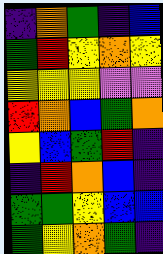[["indigo", "orange", "green", "indigo", "blue"], ["green", "red", "yellow", "orange", "yellow"], ["yellow", "yellow", "yellow", "violet", "violet"], ["red", "orange", "blue", "green", "orange"], ["yellow", "blue", "green", "red", "indigo"], ["indigo", "red", "orange", "blue", "indigo"], ["green", "green", "yellow", "blue", "blue"], ["green", "yellow", "orange", "green", "indigo"]]